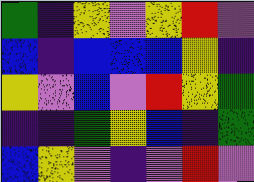[["green", "indigo", "yellow", "violet", "yellow", "red", "violet"], ["blue", "indigo", "blue", "blue", "blue", "yellow", "indigo"], ["yellow", "violet", "blue", "violet", "red", "yellow", "green"], ["indigo", "indigo", "green", "yellow", "blue", "indigo", "green"], ["blue", "yellow", "violet", "indigo", "violet", "red", "violet"]]